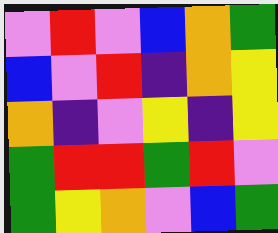[["violet", "red", "violet", "blue", "orange", "green"], ["blue", "violet", "red", "indigo", "orange", "yellow"], ["orange", "indigo", "violet", "yellow", "indigo", "yellow"], ["green", "red", "red", "green", "red", "violet"], ["green", "yellow", "orange", "violet", "blue", "green"]]